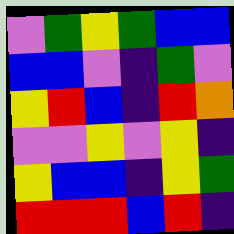[["violet", "green", "yellow", "green", "blue", "blue"], ["blue", "blue", "violet", "indigo", "green", "violet"], ["yellow", "red", "blue", "indigo", "red", "orange"], ["violet", "violet", "yellow", "violet", "yellow", "indigo"], ["yellow", "blue", "blue", "indigo", "yellow", "green"], ["red", "red", "red", "blue", "red", "indigo"]]